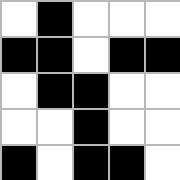[["white", "black", "white", "white", "white"], ["black", "black", "white", "black", "black"], ["white", "black", "black", "white", "white"], ["white", "white", "black", "white", "white"], ["black", "white", "black", "black", "white"]]